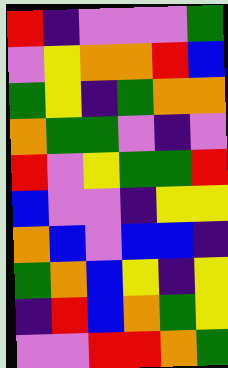[["red", "indigo", "violet", "violet", "violet", "green"], ["violet", "yellow", "orange", "orange", "red", "blue"], ["green", "yellow", "indigo", "green", "orange", "orange"], ["orange", "green", "green", "violet", "indigo", "violet"], ["red", "violet", "yellow", "green", "green", "red"], ["blue", "violet", "violet", "indigo", "yellow", "yellow"], ["orange", "blue", "violet", "blue", "blue", "indigo"], ["green", "orange", "blue", "yellow", "indigo", "yellow"], ["indigo", "red", "blue", "orange", "green", "yellow"], ["violet", "violet", "red", "red", "orange", "green"]]